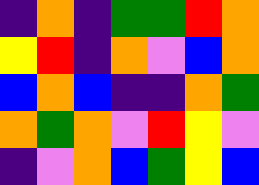[["indigo", "orange", "indigo", "green", "green", "red", "orange"], ["yellow", "red", "indigo", "orange", "violet", "blue", "orange"], ["blue", "orange", "blue", "indigo", "indigo", "orange", "green"], ["orange", "green", "orange", "violet", "red", "yellow", "violet"], ["indigo", "violet", "orange", "blue", "green", "yellow", "blue"]]